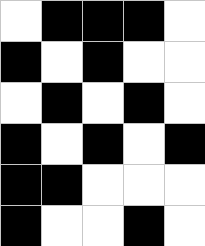[["white", "black", "black", "black", "white"], ["black", "white", "black", "white", "white"], ["white", "black", "white", "black", "white"], ["black", "white", "black", "white", "black"], ["black", "black", "white", "white", "white"], ["black", "white", "white", "black", "white"]]